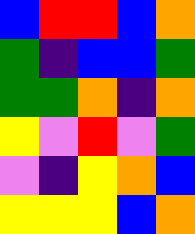[["blue", "red", "red", "blue", "orange"], ["green", "indigo", "blue", "blue", "green"], ["green", "green", "orange", "indigo", "orange"], ["yellow", "violet", "red", "violet", "green"], ["violet", "indigo", "yellow", "orange", "blue"], ["yellow", "yellow", "yellow", "blue", "orange"]]